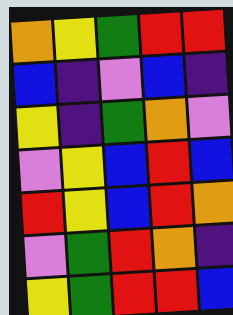[["orange", "yellow", "green", "red", "red"], ["blue", "indigo", "violet", "blue", "indigo"], ["yellow", "indigo", "green", "orange", "violet"], ["violet", "yellow", "blue", "red", "blue"], ["red", "yellow", "blue", "red", "orange"], ["violet", "green", "red", "orange", "indigo"], ["yellow", "green", "red", "red", "blue"]]